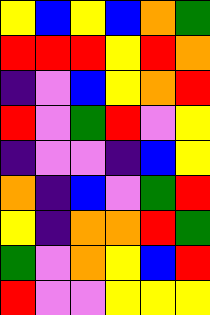[["yellow", "blue", "yellow", "blue", "orange", "green"], ["red", "red", "red", "yellow", "red", "orange"], ["indigo", "violet", "blue", "yellow", "orange", "red"], ["red", "violet", "green", "red", "violet", "yellow"], ["indigo", "violet", "violet", "indigo", "blue", "yellow"], ["orange", "indigo", "blue", "violet", "green", "red"], ["yellow", "indigo", "orange", "orange", "red", "green"], ["green", "violet", "orange", "yellow", "blue", "red"], ["red", "violet", "violet", "yellow", "yellow", "yellow"]]